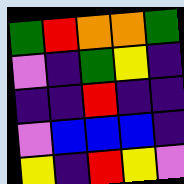[["green", "red", "orange", "orange", "green"], ["violet", "indigo", "green", "yellow", "indigo"], ["indigo", "indigo", "red", "indigo", "indigo"], ["violet", "blue", "blue", "blue", "indigo"], ["yellow", "indigo", "red", "yellow", "violet"]]